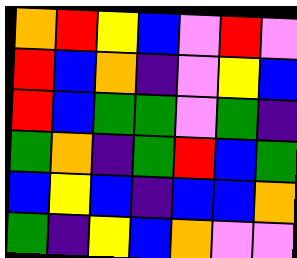[["orange", "red", "yellow", "blue", "violet", "red", "violet"], ["red", "blue", "orange", "indigo", "violet", "yellow", "blue"], ["red", "blue", "green", "green", "violet", "green", "indigo"], ["green", "orange", "indigo", "green", "red", "blue", "green"], ["blue", "yellow", "blue", "indigo", "blue", "blue", "orange"], ["green", "indigo", "yellow", "blue", "orange", "violet", "violet"]]